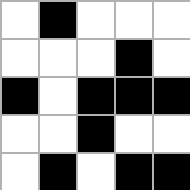[["white", "black", "white", "white", "white"], ["white", "white", "white", "black", "white"], ["black", "white", "black", "black", "black"], ["white", "white", "black", "white", "white"], ["white", "black", "white", "black", "black"]]